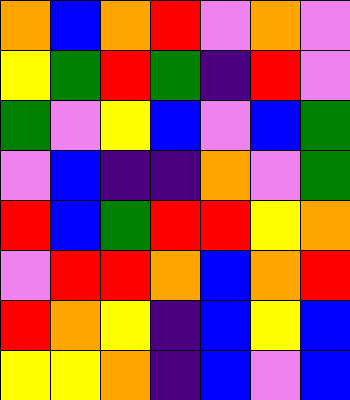[["orange", "blue", "orange", "red", "violet", "orange", "violet"], ["yellow", "green", "red", "green", "indigo", "red", "violet"], ["green", "violet", "yellow", "blue", "violet", "blue", "green"], ["violet", "blue", "indigo", "indigo", "orange", "violet", "green"], ["red", "blue", "green", "red", "red", "yellow", "orange"], ["violet", "red", "red", "orange", "blue", "orange", "red"], ["red", "orange", "yellow", "indigo", "blue", "yellow", "blue"], ["yellow", "yellow", "orange", "indigo", "blue", "violet", "blue"]]